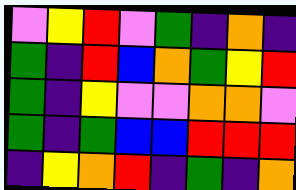[["violet", "yellow", "red", "violet", "green", "indigo", "orange", "indigo"], ["green", "indigo", "red", "blue", "orange", "green", "yellow", "red"], ["green", "indigo", "yellow", "violet", "violet", "orange", "orange", "violet"], ["green", "indigo", "green", "blue", "blue", "red", "red", "red"], ["indigo", "yellow", "orange", "red", "indigo", "green", "indigo", "orange"]]